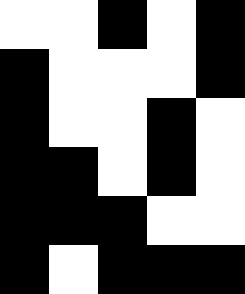[["white", "white", "black", "white", "black"], ["black", "white", "white", "white", "black"], ["black", "white", "white", "black", "white"], ["black", "black", "white", "black", "white"], ["black", "black", "black", "white", "white"], ["black", "white", "black", "black", "black"]]